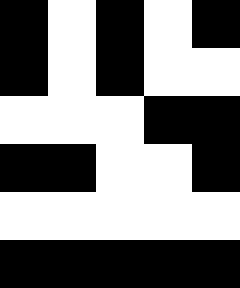[["black", "white", "black", "white", "black"], ["black", "white", "black", "white", "white"], ["white", "white", "white", "black", "black"], ["black", "black", "white", "white", "black"], ["white", "white", "white", "white", "white"], ["black", "black", "black", "black", "black"]]